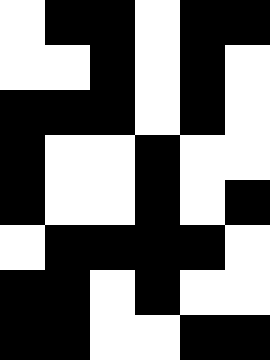[["white", "black", "black", "white", "black", "black"], ["white", "white", "black", "white", "black", "white"], ["black", "black", "black", "white", "black", "white"], ["black", "white", "white", "black", "white", "white"], ["black", "white", "white", "black", "white", "black"], ["white", "black", "black", "black", "black", "white"], ["black", "black", "white", "black", "white", "white"], ["black", "black", "white", "white", "black", "black"]]